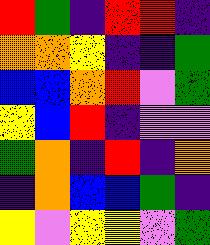[["red", "green", "indigo", "red", "red", "indigo"], ["orange", "orange", "yellow", "indigo", "indigo", "green"], ["blue", "blue", "orange", "red", "violet", "green"], ["yellow", "blue", "red", "indigo", "violet", "violet"], ["green", "orange", "indigo", "red", "indigo", "orange"], ["indigo", "orange", "blue", "blue", "green", "indigo"], ["yellow", "violet", "yellow", "yellow", "violet", "green"]]